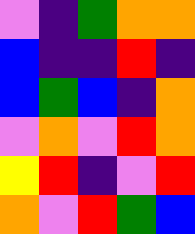[["violet", "indigo", "green", "orange", "orange"], ["blue", "indigo", "indigo", "red", "indigo"], ["blue", "green", "blue", "indigo", "orange"], ["violet", "orange", "violet", "red", "orange"], ["yellow", "red", "indigo", "violet", "red"], ["orange", "violet", "red", "green", "blue"]]